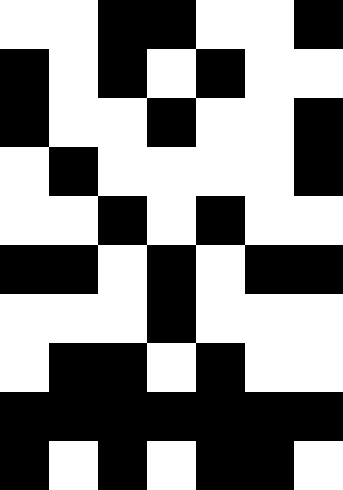[["white", "white", "black", "black", "white", "white", "black"], ["black", "white", "black", "white", "black", "white", "white"], ["black", "white", "white", "black", "white", "white", "black"], ["white", "black", "white", "white", "white", "white", "black"], ["white", "white", "black", "white", "black", "white", "white"], ["black", "black", "white", "black", "white", "black", "black"], ["white", "white", "white", "black", "white", "white", "white"], ["white", "black", "black", "white", "black", "white", "white"], ["black", "black", "black", "black", "black", "black", "black"], ["black", "white", "black", "white", "black", "black", "white"]]